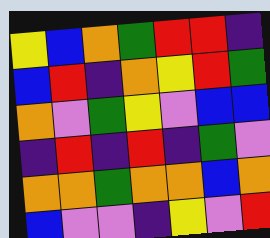[["yellow", "blue", "orange", "green", "red", "red", "indigo"], ["blue", "red", "indigo", "orange", "yellow", "red", "green"], ["orange", "violet", "green", "yellow", "violet", "blue", "blue"], ["indigo", "red", "indigo", "red", "indigo", "green", "violet"], ["orange", "orange", "green", "orange", "orange", "blue", "orange"], ["blue", "violet", "violet", "indigo", "yellow", "violet", "red"]]